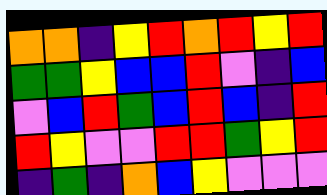[["orange", "orange", "indigo", "yellow", "red", "orange", "red", "yellow", "red"], ["green", "green", "yellow", "blue", "blue", "red", "violet", "indigo", "blue"], ["violet", "blue", "red", "green", "blue", "red", "blue", "indigo", "red"], ["red", "yellow", "violet", "violet", "red", "red", "green", "yellow", "red"], ["indigo", "green", "indigo", "orange", "blue", "yellow", "violet", "violet", "violet"]]